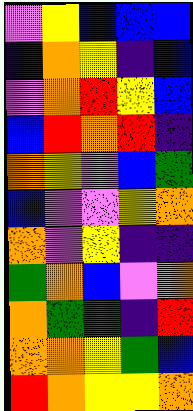[["violet", "yellow", "blue", "blue", "blue"], ["indigo", "orange", "yellow", "indigo", "blue"], ["violet", "orange", "red", "yellow", "blue"], ["blue", "red", "orange", "red", "indigo"], ["orange", "yellow", "violet", "blue", "green"], ["blue", "violet", "violet", "yellow", "orange"], ["orange", "violet", "yellow", "indigo", "indigo"], ["green", "orange", "blue", "violet", "orange"], ["orange", "green", "green", "indigo", "red"], ["orange", "orange", "yellow", "green", "blue"], ["red", "orange", "yellow", "yellow", "orange"]]